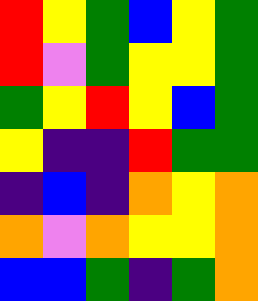[["red", "yellow", "green", "blue", "yellow", "green"], ["red", "violet", "green", "yellow", "yellow", "green"], ["green", "yellow", "red", "yellow", "blue", "green"], ["yellow", "indigo", "indigo", "red", "green", "green"], ["indigo", "blue", "indigo", "orange", "yellow", "orange"], ["orange", "violet", "orange", "yellow", "yellow", "orange"], ["blue", "blue", "green", "indigo", "green", "orange"]]